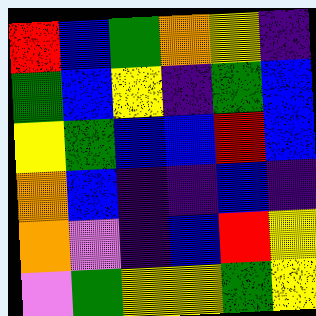[["red", "blue", "green", "orange", "yellow", "indigo"], ["green", "blue", "yellow", "indigo", "green", "blue"], ["yellow", "green", "blue", "blue", "red", "blue"], ["orange", "blue", "indigo", "indigo", "blue", "indigo"], ["orange", "violet", "indigo", "blue", "red", "yellow"], ["violet", "green", "yellow", "yellow", "green", "yellow"]]